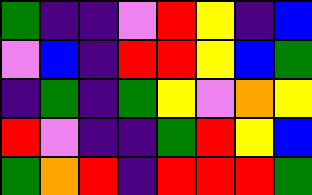[["green", "indigo", "indigo", "violet", "red", "yellow", "indigo", "blue"], ["violet", "blue", "indigo", "red", "red", "yellow", "blue", "green"], ["indigo", "green", "indigo", "green", "yellow", "violet", "orange", "yellow"], ["red", "violet", "indigo", "indigo", "green", "red", "yellow", "blue"], ["green", "orange", "red", "indigo", "red", "red", "red", "green"]]